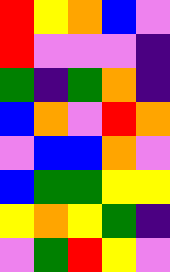[["red", "yellow", "orange", "blue", "violet"], ["red", "violet", "violet", "violet", "indigo"], ["green", "indigo", "green", "orange", "indigo"], ["blue", "orange", "violet", "red", "orange"], ["violet", "blue", "blue", "orange", "violet"], ["blue", "green", "green", "yellow", "yellow"], ["yellow", "orange", "yellow", "green", "indigo"], ["violet", "green", "red", "yellow", "violet"]]